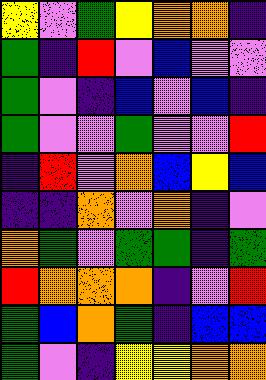[["yellow", "violet", "green", "yellow", "orange", "orange", "indigo"], ["green", "indigo", "red", "violet", "blue", "violet", "violet"], ["green", "violet", "indigo", "blue", "violet", "blue", "indigo"], ["green", "violet", "violet", "green", "violet", "violet", "red"], ["indigo", "red", "violet", "orange", "blue", "yellow", "blue"], ["indigo", "indigo", "orange", "violet", "orange", "indigo", "violet"], ["orange", "green", "violet", "green", "green", "indigo", "green"], ["red", "orange", "orange", "orange", "indigo", "violet", "red"], ["green", "blue", "orange", "green", "indigo", "blue", "blue"], ["green", "violet", "indigo", "yellow", "yellow", "orange", "orange"]]